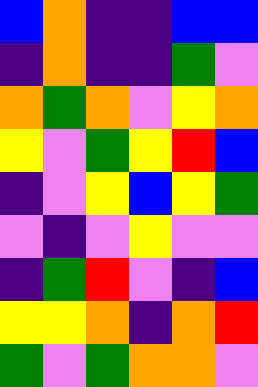[["blue", "orange", "indigo", "indigo", "blue", "blue"], ["indigo", "orange", "indigo", "indigo", "green", "violet"], ["orange", "green", "orange", "violet", "yellow", "orange"], ["yellow", "violet", "green", "yellow", "red", "blue"], ["indigo", "violet", "yellow", "blue", "yellow", "green"], ["violet", "indigo", "violet", "yellow", "violet", "violet"], ["indigo", "green", "red", "violet", "indigo", "blue"], ["yellow", "yellow", "orange", "indigo", "orange", "red"], ["green", "violet", "green", "orange", "orange", "violet"]]